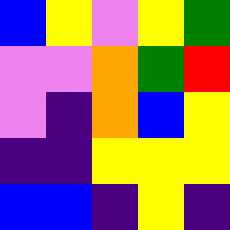[["blue", "yellow", "violet", "yellow", "green"], ["violet", "violet", "orange", "green", "red"], ["violet", "indigo", "orange", "blue", "yellow"], ["indigo", "indigo", "yellow", "yellow", "yellow"], ["blue", "blue", "indigo", "yellow", "indigo"]]